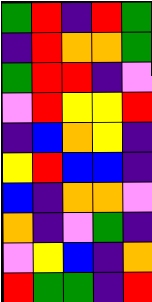[["green", "red", "indigo", "red", "green"], ["indigo", "red", "orange", "orange", "green"], ["green", "red", "red", "indigo", "violet"], ["violet", "red", "yellow", "yellow", "red"], ["indigo", "blue", "orange", "yellow", "indigo"], ["yellow", "red", "blue", "blue", "indigo"], ["blue", "indigo", "orange", "orange", "violet"], ["orange", "indigo", "violet", "green", "indigo"], ["violet", "yellow", "blue", "indigo", "orange"], ["red", "green", "green", "indigo", "red"]]